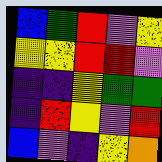[["blue", "green", "red", "violet", "yellow"], ["yellow", "yellow", "red", "red", "violet"], ["indigo", "indigo", "yellow", "green", "green"], ["indigo", "red", "yellow", "violet", "red"], ["blue", "violet", "indigo", "yellow", "orange"]]